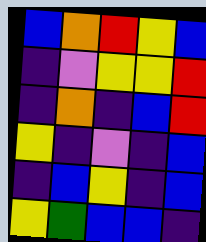[["blue", "orange", "red", "yellow", "blue"], ["indigo", "violet", "yellow", "yellow", "red"], ["indigo", "orange", "indigo", "blue", "red"], ["yellow", "indigo", "violet", "indigo", "blue"], ["indigo", "blue", "yellow", "indigo", "blue"], ["yellow", "green", "blue", "blue", "indigo"]]